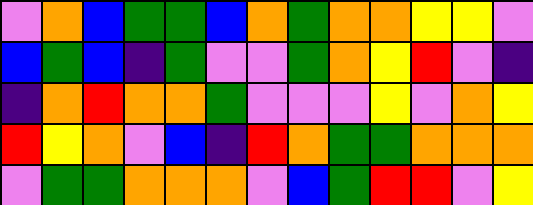[["violet", "orange", "blue", "green", "green", "blue", "orange", "green", "orange", "orange", "yellow", "yellow", "violet"], ["blue", "green", "blue", "indigo", "green", "violet", "violet", "green", "orange", "yellow", "red", "violet", "indigo"], ["indigo", "orange", "red", "orange", "orange", "green", "violet", "violet", "violet", "yellow", "violet", "orange", "yellow"], ["red", "yellow", "orange", "violet", "blue", "indigo", "red", "orange", "green", "green", "orange", "orange", "orange"], ["violet", "green", "green", "orange", "orange", "orange", "violet", "blue", "green", "red", "red", "violet", "yellow"]]